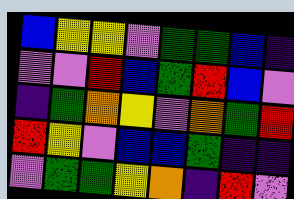[["blue", "yellow", "yellow", "violet", "green", "green", "blue", "indigo"], ["violet", "violet", "red", "blue", "green", "red", "blue", "violet"], ["indigo", "green", "orange", "yellow", "violet", "orange", "green", "red"], ["red", "yellow", "violet", "blue", "blue", "green", "indigo", "indigo"], ["violet", "green", "green", "yellow", "orange", "indigo", "red", "violet"]]